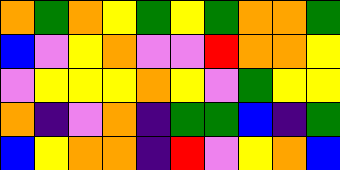[["orange", "green", "orange", "yellow", "green", "yellow", "green", "orange", "orange", "green"], ["blue", "violet", "yellow", "orange", "violet", "violet", "red", "orange", "orange", "yellow"], ["violet", "yellow", "yellow", "yellow", "orange", "yellow", "violet", "green", "yellow", "yellow"], ["orange", "indigo", "violet", "orange", "indigo", "green", "green", "blue", "indigo", "green"], ["blue", "yellow", "orange", "orange", "indigo", "red", "violet", "yellow", "orange", "blue"]]